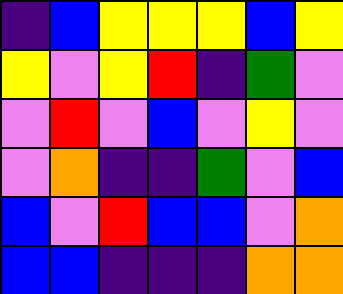[["indigo", "blue", "yellow", "yellow", "yellow", "blue", "yellow"], ["yellow", "violet", "yellow", "red", "indigo", "green", "violet"], ["violet", "red", "violet", "blue", "violet", "yellow", "violet"], ["violet", "orange", "indigo", "indigo", "green", "violet", "blue"], ["blue", "violet", "red", "blue", "blue", "violet", "orange"], ["blue", "blue", "indigo", "indigo", "indigo", "orange", "orange"]]